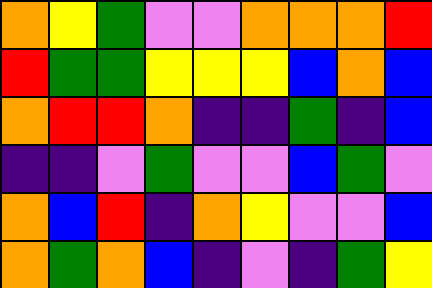[["orange", "yellow", "green", "violet", "violet", "orange", "orange", "orange", "red"], ["red", "green", "green", "yellow", "yellow", "yellow", "blue", "orange", "blue"], ["orange", "red", "red", "orange", "indigo", "indigo", "green", "indigo", "blue"], ["indigo", "indigo", "violet", "green", "violet", "violet", "blue", "green", "violet"], ["orange", "blue", "red", "indigo", "orange", "yellow", "violet", "violet", "blue"], ["orange", "green", "orange", "blue", "indigo", "violet", "indigo", "green", "yellow"]]